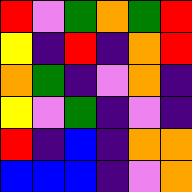[["red", "violet", "green", "orange", "green", "red"], ["yellow", "indigo", "red", "indigo", "orange", "red"], ["orange", "green", "indigo", "violet", "orange", "indigo"], ["yellow", "violet", "green", "indigo", "violet", "indigo"], ["red", "indigo", "blue", "indigo", "orange", "orange"], ["blue", "blue", "blue", "indigo", "violet", "orange"]]